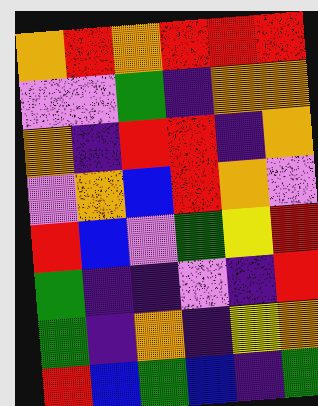[["orange", "red", "orange", "red", "red", "red"], ["violet", "violet", "green", "indigo", "orange", "orange"], ["orange", "indigo", "red", "red", "indigo", "orange"], ["violet", "orange", "blue", "red", "orange", "violet"], ["red", "blue", "violet", "green", "yellow", "red"], ["green", "indigo", "indigo", "violet", "indigo", "red"], ["green", "indigo", "orange", "indigo", "yellow", "orange"], ["red", "blue", "green", "blue", "indigo", "green"]]